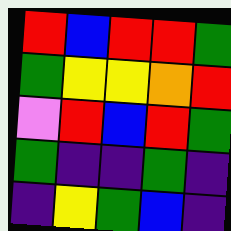[["red", "blue", "red", "red", "green"], ["green", "yellow", "yellow", "orange", "red"], ["violet", "red", "blue", "red", "green"], ["green", "indigo", "indigo", "green", "indigo"], ["indigo", "yellow", "green", "blue", "indigo"]]